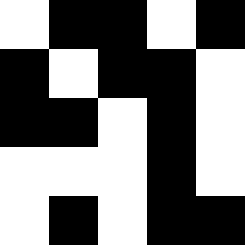[["white", "black", "black", "white", "black"], ["black", "white", "black", "black", "white"], ["black", "black", "white", "black", "white"], ["white", "white", "white", "black", "white"], ["white", "black", "white", "black", "black"]]